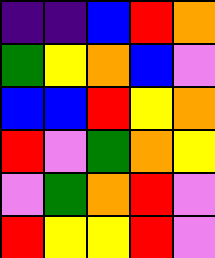[["indigo", "indigo", "blue", "red", "orange"], ["green", "yellow", "orange", "blue", "violet"], ["blue", "blue", "red", "yellow", "orange"], ["red", "violet", "green", "orange", "yellow"], ["violet", "green", "orange", "red", "violet"], ["red", "yellow", "yellow", "red", "violet"]]